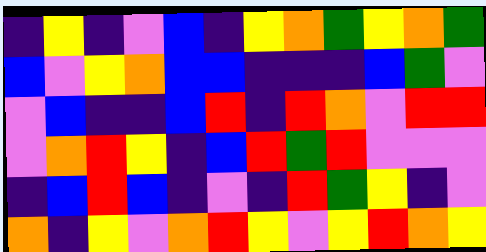[["indigo", "yellow", "indigo", "violet", "blue", "indigo", "yellow", "orange", "green", "yellow", "orange", "green"], ["blue", "violet", "yellow", "orange", "blue", "blue", "indigo", "indigo", "indigo", "blue", "green", "violet"], ["violet", "blue", "indigo", "indigo", "blue", "red", "indigo", "red", "orange", "violet", "red", "red"], ["violet", "orange", "red", "yellow", "indigo", "blue", "red", "green", "red", "violet", "violet", "violet"], ["indigo", "blue", "red", "blue", "indigo", "violet", "indigo", "red", "green", "yellow", "indigo", "violet"], ["orange", "indigo", "yellow", "violet", "orange", "red", "yellow", "violet", "yellow", "red", "orange", "yellow"]]